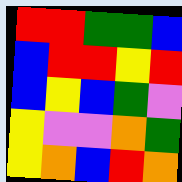[["red", "red", "green", "green", "blue"], ["blue", "red", "red", "yellow", "red"], ["blue", "yellow", "blue", "green", "violet"], ["yellow", "violet", "violet", "orange", "green"], ["yellow", "orange", "blue", "red", "orange"]]